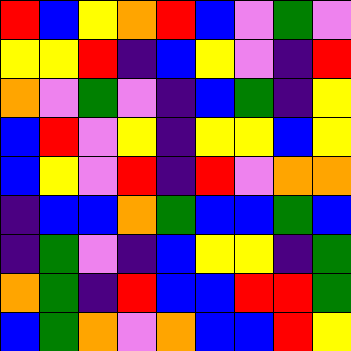[["red", "blue", "yellow", "orange", "red", "blue", "violet", "green", "violet"], ["yellow", "yellow", "red", "indigo", "blue", "yellow", "violet", "indigo", "red"], ["orange", "violet", "green", "violet", "indigo", "blue", "green", "indigo", "yellow"], ["blue", "red", "violet", "yellow", "indigo", "yellow", "yellow", "blue", "yellow"], ["blue", "yellow", "violet", "red", "indigo", "red", "violet", "orange", "orange"], ["indigo", "blue", "blue", "orange", "green", "blue", "blue", "green", "blue"], ["indigo", "green", "violet", "indigo", "blue", "yellow", "yellow", "indigo", "green"], ["orange", "green", "indigo", "red", "blue", "blue", "red", "red", "green"], ["blue", "green", "orange", "violet", "orange", "blue", "blue", "red", "yellow"]]